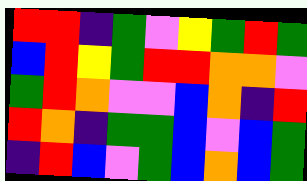[["red", "red", "indigo", "green", "violet", "yellow", "green", "red", "green"], ["blue", "red", "yellow", "green", "red", "red", "orange", "orange", "violet"], ["green", "red", "orange", "violet", "violet", "blue", "orange", "indigo", "red"], ["red", "orange", "indigo", "green", "green", "blue", "violet", "blue", "green"], ["indigo", "red", "blue", "violet", "green", "blue", "orange", "blue", "green"]]